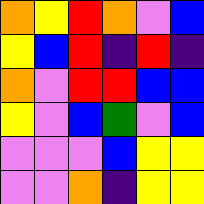[["orange", "yellow", "red", "orange", "violet", "blue"], ["yellow", "blue", "red", "indigo", "red", "indigo"], ["orange", "violet", "red", "red", "blue", "blue"], ["yellow", "violet", "blue", "green", "violet", "blue"], ["violet", "violet", "violet", "blue", "yellow", "yellow"], ["violet", "violet", "orange", "indigo", "yellow", "yellow"]]